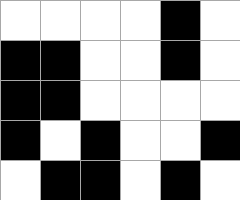[["white", "white", "white", "white", "black", "white"], ["black", "black", "white", "white", "black", "white"], ["black", "black", "white", "white", "white", "white"], ["black", "white", "black", "white", "white", "black"], ["white", "black", "black", "white", "black", "white"]]